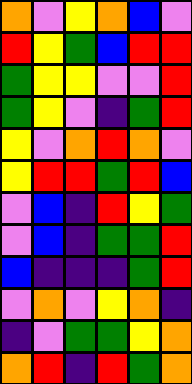[["orange", "violet", "yellow", "orange", "blue", "violet"], ["red", "yellow", "green", "blue", "red", "red"], ["green", "yellow", "yellow", "violet", "violet", "red"], ["green", "yellow", "violet", "indigo", "green", "red"], ["yellow", "violet", "orange", "red", "orange", "violet"], ["yellow", "red", "red", "green", "red", "blue"], ["violet", "blue", "indigo", "red", "yellow", "green"], ["violet", "blue", "indigo", "green", "green", "red"], ["blue", "indigo", "indigo", "indigo", "green", "red"], ["violet", "orange", "violet", "yellow", "orange", "indigo"], ["indigo", "violet", "green", "green", "yellow", "orange"], ["orange", "red", "indigo", "red", "green", "orange"]]